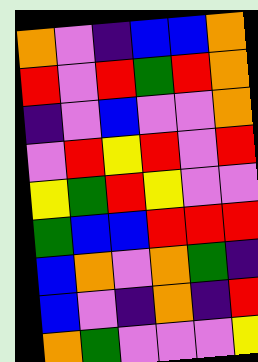[["orange", "violet", "indigo", "blue", "blue", "orange"], ["red", "violet", "red", "green", "red", "orange"], ["indigo", "violet", "blue", "violet", "violet", "orange"], ["violet", "red", "yellow", "red", "violet", "red"], ["yellow", "green", "red", "yellow", "violet", "violet"], ["green", "blue", "blue", "red", "red", "red"], ["blue", "orange", "violet", "orange", "green", "indigo"], ["blue", "violet", "indigo", "orange", "indigo", "red"], ["orange", "green", "violet", "violet", "violet", "yellow"]]